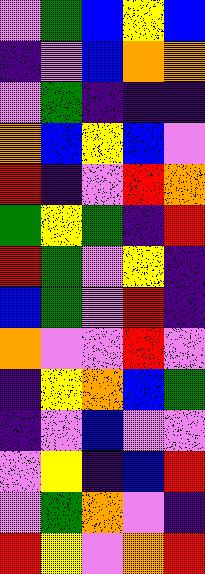[["violet", "green", "blue", "yellow", "blue"], ["indigo", "violet", "blue", "orange", "orange"], ["violet", "green", "indigo", "indigo", "indigo"], ["orange", "blue", "yellow", "blue", "violet"], ["red", "indigo", "violet", "red", "orange"], ["green", "yellow", "green", "indigo", "red"], ["red", "green", "violet", "yellow", "indigo"], ["blue", "green", "violet", "red", "indigo"], ["orange", "violet", "violet", "red", "violet"], ["indigo", "yellow", "orange", "blue", "green"], ["indigo", "violet", "blue", "violet", "violet"], ["violet", "yellow", "indigo", "blue", "red"], ["violet", "green", "orange", "violet", "indigo"], ["red", "yellow", "violet", "orange", "red"]]